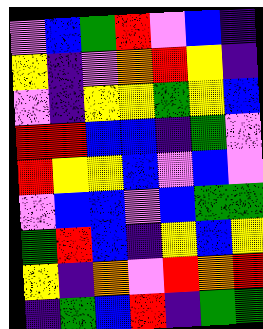[["violet", "blue", "green", "red", "violet", "blue", "indigo"], ["yellow", "indigo", "violet", "orange", "red", "yellow", "indigo"], ["violet", "indigo", "yellow", "yellow", "green", "yellow", "blue"], ["red", "red", "blue", "blue", "indigo", "green", "violet"], ["red", "yellow", "yellow", "blue", "violet", "blue", "violet"], ["violet", "blue", "blue", "violet", "blue", "green", "green"], ["green", "red", "blue", "indigo", "yellow", "blue", "yellow"], ["yellow", "indigo", "orange", "violet", "red", "orange", "red"], ["indigo", "green", "blue", "red", "indigo", "green", "green"]]